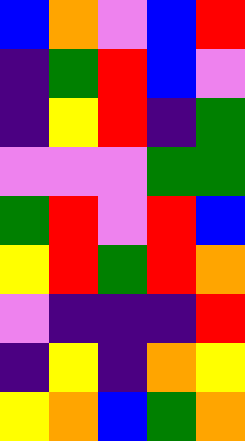[["blue", "orange", "violet", "blue", "red"], ["indigo", "green", "red", "blue", "violet"], ["indigo", "yellow", "red", "indigo", "green"], ["violet", "violet", "violet", "green", "green"], ["green", "red", "violet", "red", "blue"], ["yellow", "red", "green", "red", "orange"], ["violet", "indigo", "indigo", "indigo", "red"], ["indigo", "yellow", "indigo", "orange", "yellow"], ["yellow", "orange", "blue", "green", "orange"]]